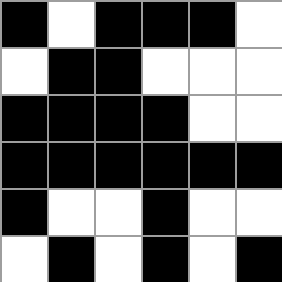[["black", "white", "black", "black", "black", "white"], ["white", "black", "black", "white", "white", "white"], ["black", "black", "black", "black", "white", "white"], ["black", "black", "black", "black", "black", "black"], ["black", "white", "white", "black", "white", "white"], ["white", "black", "white", "black", "white", "black"]]